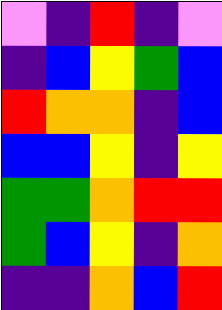[["violet", "indigo", "red", "indigo", "violet"], ["indigo", "blue", "yellow", "green", "blue"], ["red", "orange", "orange", "indigo", "blue"], ["blue", "blue", "yellow", "indigo", "yellow"], ["green", "green", "orange", "red", "red"], ["green", "blue", "yellow", "indigo", "orange"], ["indigo", "indigo", "orange", "blue", "red"]]